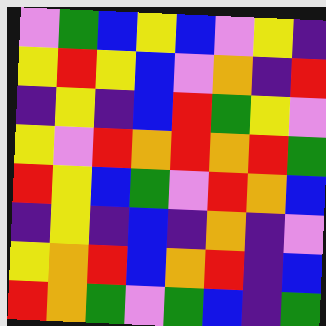[["violet", "green", "blue", "yellow", "blue", "violet", "yellow", "indigo"], ["yellow", "red", "yellow", "blue", "violet", "orange", "indigo", "red"], ["indigo", "yellow", "indigo", "blue", "red", "green", "yellow", "violet"], ["yellow", "violet", "red", "orange", "red", "orange", "red", "green"], ["red", "yellow", "blue", "green", "violet", "red", "orange", "blue"], ["indigo", "yellow", "indigo", "blue", "indigo", "orange", "indigo", "violet"], ["yellow", "orange", "red", "blue", "orange", "red", "indigo", "blue"], ["red", "orange", "green", "violet", "green", "blue", "indigo", "green"]]